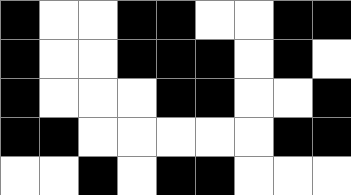[["black", "white", "white", "black", "black", "white", "white", "black", "black"], ["black", "white", "white", "black", "black", "black", "white", "black", "white"], ["black", "white", "white", "white", "black", "black", "white", "white", "black"], ["black", "black", "white", "white", "white", "white", "white", "black", "black"], ["white", "white", "black", "white", "black", "black", "white", "white", "white"]]